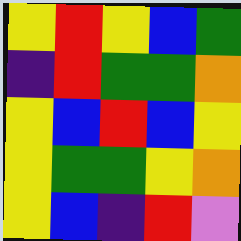[["yellow", "red", "yellow", "blue", "green"], ["indigo", "red", "green", "green", "orange"], ["yellow", "blue", "red", "blue", "yellow"], ["yellow", "green", "green", "yellow", "orange"], ["yellow", "blue", "indigo", "red", "violet"]]